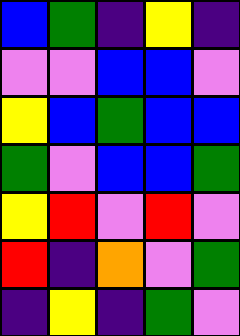[["blue", "green", "indigo", "yellow", "indigo"], ["violet", "violet", "blue", "blue", "violet"], ["yellow", "blue", "green", "blue", "blue"], ["green", "violet", "blue", "blue", "green"], ["yellow", "red", "violet", "red", "violet"], ["red", "indigo", "orange", "violet", "green"], ["indigo", "yellow", "indigo", "green", "violet"]]